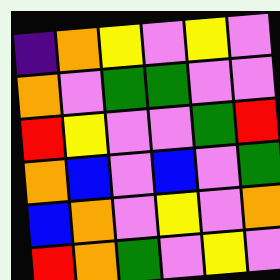[["indigo", "orange", "yellow", "violet", "yellow", "violet"], ["orange", "violet", "green", "green", "violet", "violet"], ["red", "yellow", "violet", "violet", "green", "red"], ["orange", "blue", "violet", "blue", "violet", "green"], ["blue", "orange", "violet", "yellow", "violet", "orange"], ["red", "orange", "green", "violet", "yellow", "violet"]]